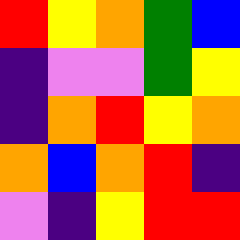[["red", "yellow", "orange", "green", "blue"], ["indigo", "violet", "violet", "green", "yellow"], ["indigo", "orange", "red", "yellow", "orange"], ["orange", "blue", "orange", "red", "indigo"], ["violet", "indigo", "yellow", "red", "red"]]